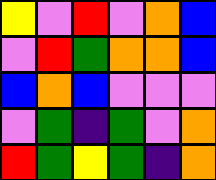[["yellow", "violet", "red", "violet", "orange", "blue"], ["violet", "red", "green", "orange", "orange", "blue"], ["blue", "orange", "blue", "violet", "violet", "violet"], ["violet", "green", "indigo", "green", "violet", "orange"], ["red", "green", "yellow", "green", "indigo", "orange"]]